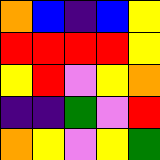[["orange", "blue", "indigo", "blue", "yellow"], ["red", "red", "red", "red", "yellow"], ["yellow", "red", "violet", "yellow", "orange"], ["indigo", "indigo", "green", "violet", "red"], ["orange", "yellow", "violet", "yellow", "green"]]